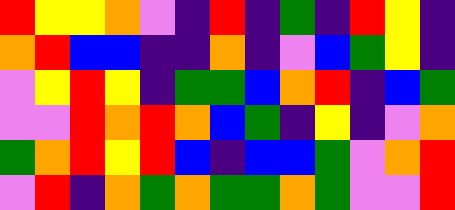[["red", "yellow", "yellow", "orange", "violet", "indigo", "red", "indigo", "green", "indigo", "red", "yellow", "indigo"], ["orange", "red", "blue", "blue", "indigo", "indigo", "orange", "indigo", "violet", "blue", "green", "yellow", "indigo"], ["violet", "yellow", "red", "yellow", "indigo", "green", "green", "blue", "orange", "red", "indigo", "blue", "green"], ["violet", "violet", "red", "orange", "red", "orange", "blue", "green", "indigo", "yellow", "indigo", "violet", "orange"], ["green", "orange", "red", "yellow", "red", "blue", "indigo", "blue", "blue", "green", "violet", "orange", "red"], ["violet", "red", "indigo", "orange", "green", "orange", "green", "green", "orange", "green", "violet", "violet", "red"]]